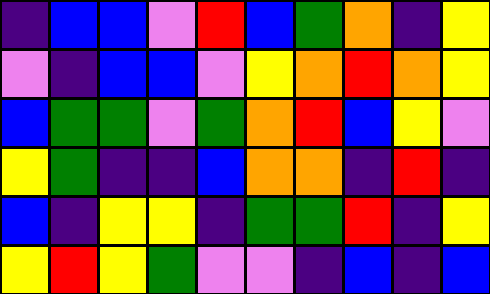[["indigo", "blue", "blue", "violet", "red", "blue", "green", "orange", "indigo", "yellow"], ["violet", "indigo", "blue", "blue", "violet", "yellow", "orange", "red", "orange", "yellow"], ["blue", "green", "green", "violet", "green", "orange", "red", "blue", "yellow", "violet"], ["yellow", "green", "indigo", "indigo", "blue", "orange", "orange", "indigo", "red", "indigo"], ["blue", "indigo", "yellow", "yellow", "indigo", "green", "green", "red", "indigo", "yellow"], ["yellow", "red", "yellow", "green", "violet", "violet", "indigo", "blue", "indigo", "blue"]]